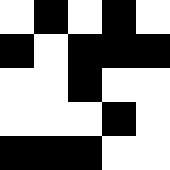[["white", "black", "white", "black", "white"], ["black", "white", "black", "black", "black"], ["white", "white", "black", "white", "white"], ["white", "white", "white", "black", "white"], ["black", "black", "black", "white", "white"]]